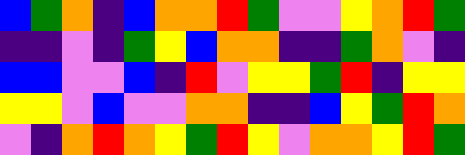[["blue", "green", "orange", "indigo", "blue", "orange", "orange", "red", "green", "violet", "violet", "yellow", "orange", "red", "green"], ["indigo", "indigo", "violet", "indigo", "green", "yellow", "blue", "orange", "orange", "indigo", "indigo", "green", "orange", "violet", "indigo"], ["blue", "blue", "violet", "violet", "blue", "indigo", "red", "violet", "yellow", "yellow", "green", "red", "indigo", "yellow", "yellow"], ["yellow", "yellow", "violet", "blue", "violet", "violet", "orange", "orange", "indigo", "indigo", "blue", "yellow", "green", "red", "orange"], ["violet", "indigo", "orange", "red", "orange", "yellow", "green", "red", "yellow", "violet", "orange", "orange", "yellow", "red", "green"]]